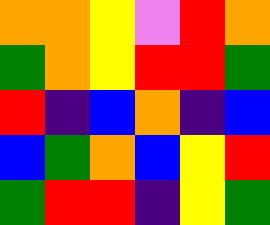[["orange", "orange", "yellow", "violet", "red", "orange"], ["green", "orange", "yellow", "red", "red", "green"], ["red", "indigo", "blue", "orange", "indigo", "blue"], ["blue", "green", "orange", "blue", "yellow", "red"], ["green", "red", "red", "indigo", "yellow", "green"]]